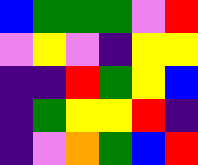[["blue", "green", "green", "green", "violet", "red"], ["violet", "yellow", "violet", "indigo", "yellow", "yellow"], ["indigo", "indigo", "red", "green", "yellow", "blue"], ["indigo", "green", "yellow", "yellow", "red", "indigo"], ["indigo", "violet", "orange", "green", "blue", "red"]]